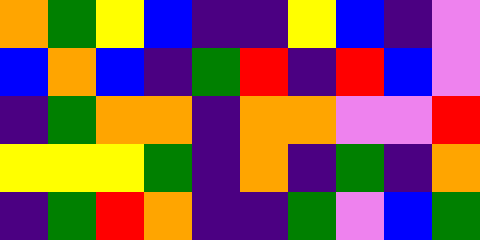[["orange", "green", "yellow", "blue", "indigo", "indigo", "yellow", "blue", "indigo", "violet"], ["blue", "orange", "blue", "indigo", "green", "red", "indigo", "red", "blue", "violet"], ["indigo", "green", "orange", "orange", "indigo", "orange", "orange", "violet", "violet", "red"], ["yellow", "yellow", "yellow", "green", "indigo", "orange", "indigo", "green", "indigo", "orange"], ["indigo", "green", "red", "orange", "indigo", "indigo", "green", "violet", "blue", "green"]]